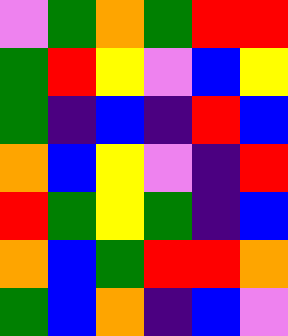[["violet", "green", "orange", "green", "red", "red"], ["green", "red", "yellow", "violet", "blue", "yellow"], ["green", "indigo", "blue", "indigo", "red", "blue"], ["orange", "blue", "yellow", "violet", "indigo", "red"], ["red", "green", "yellow", "green", "indigo", "blue"], ["orange", "blue", "green", "red", "red", "orange"], ["green", "blue", "orange", "indigo", "blue", "violet"]]